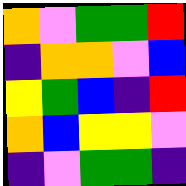[["orange", "violet", "green", "green", "red"], ["indigo", "orange", "orange", "violet", "blue"], ["yellow", "green", "blue", "indigo", "red"], ["orange", "blue", "yellow", "yellow", "violet"], ["indigo", "violet", "green", "green", "indigo"]]